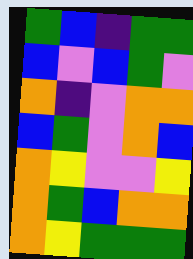[["green", "blue", "indigo", "green", "green"], ["blue", "violet", "blue", "green", "violet"], ["orange", "indigo", "violet", "orange", "orange"], ["blue", "green", "violet", "orange", "blue"], ["orange", "yellow", "violet", "violet", "yellow"], ["orange", "green", "blue", "orange", "orange"], ["orange", "yellow", "green", "green", "green"]]